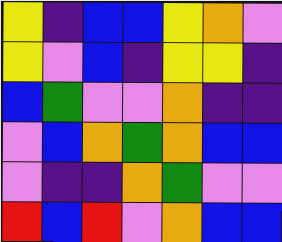[["yellow", "indigo", "blue", "blue", "yellow", "orange", "violet"], ["yellow", "violet", "blue", "indigo", "yellow", "yellow", "indigo"], ["blue", "green", "violet", "violet", "orange", "indigo", "indigo"], ["violet", "blue", "orange", "green", "orange", "blue", "blue"], ["violet", "indigo", "indigo", "orange", "green", "violet", "violet"], ["red", "blue", "red", "violet", "orange", "blue", "blue"]]